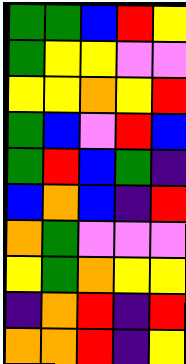[["green", "green", "blue", "red", "yellow"], ["green", "yellow", "yellow", "violet", "violet"], ["yellow", "yellow", "orange", "yellow", "red"], ["green", "blue", "violet", "red", "blue"], ["green", "red", "blue", "green", "indigo"], ["blue", "orange", "blue", "indigo", "red"], ["orange", "green", "violet", "violet", "violet"], ["yellow", "green", "orange", "yellow", "yellow"], ["indigo", "orange", "red", "indigo", "red"], ["orange", "orange", "red", "indigo", "yellow"]]